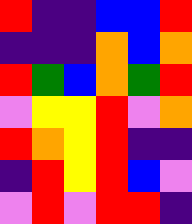[["red", "indigo", "indigo", "blue", "blue", "red"], ["indigo", "indigo", "indigo", "orange", "blue", "orange"], ["red", "green", "blue", "orange", "green", "red"], ["violet", "yellow", "yellow", "red", "violet", "orange"], ["red", "orange", "yellow", "red", "indigo", "indigo"], ["indigo", "red", "yellow", "red", "blue", "violet"], ["violet", "red", "violet", "red", "red", "indigo"]]